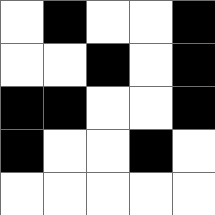[["white", "black", "white", "white", "black"], ["white", "white", "black", "white", "black"], ["black", "black", "white", "white", "black"], ["black", "white", "white", "black", "white"], ["white", "white", "white", "white", "white"]]